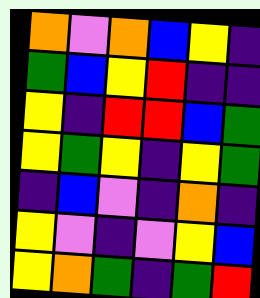[["orange", "violet", "orange", "blue", "yellow", "indigo"], ["green", "blue", "yellow", "red", "indigo", "indigo"], ["yellow", "indigo", "red", "red", "blue", "green"], ["yellow", "green", "yellow", "indigo", "yellow", "green"], ["indigo", "blue", "violet", "indigo", "orange", "indigo"], ["yellow", "violet", "indigo", "violet", "yellow", "blue"], ["yellow", "orange", "green", "indigo", "green", "red"]]